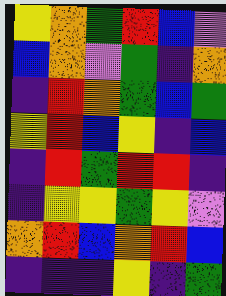[["yellow", "orange", "green", "red", "blue", "violet"], ["blue", "orange", "violet", "green", "indigo", "orange"], ["indigo", "red", "orange", "green", "blue", "green"], ["yellow", "red", "blue", "yellow", "indigo", "blue"], ["indigo", "red", "green", "red", "red", "indigo"], ["indigo", "yellow", "yellow", "green", "yellow", "violet"], ["orange", "red", "blue", "orange", "red", "blue"], ["indigo", "indigo", "indigo", "yellow", "indigo", "green"]]